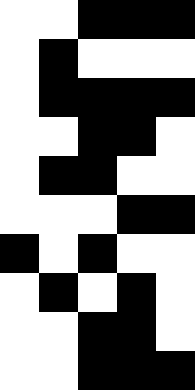[["white", "white", "black", "black", "black"], ["white", "black", "white", "white", "white"], ["white", "black", "black", "black", "black"], ["white", "white", "black", "black", "white"], ["white", "black", "black", "white", "white"], ["white", "white", "white", "black", "black"], ["black", "white", "black", "white", "white"], ["white", "black", "white", "black", "white"], ["white", "white", "black", "black", "white"], ["white", "white", "black", "black", "black"]]